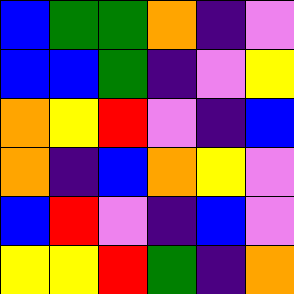[["blue", "green", "green", "orange", "indigo", "violet"], ["blue", "blue", "green", "indigo", "violet", "yellow"], ["orange", "yellow", "red", "violet", "indigo", "blue"], ["orange", "indigo", "blue", "orange", "yellow", "violet"], ["blue", "red", "violet", "indigo", "blue", "violet"], ["yellow", "yellow", "red", "green", "indigo", "orange"]]